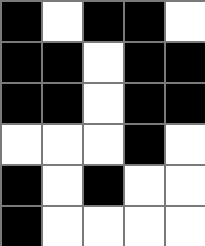[["black", "white", "black", "black", "white"], ["black", "black", "white", "black", "black"], ["black", "black", "white", "black", "black"], ["white", "white", "white", "black", "white"], ["black", "white", "black", "white", "white"], ["black", "white", "white", "white", "white"]]